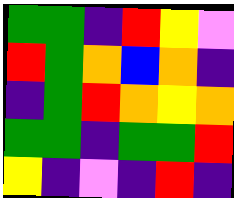[["green", "green", "indigo", "red", "yellow", "violet"], ["red", "green", "orange", "blue", "orange", "indigo"], ["indigo", "green", "red", "orange", "yellow", "orange"], ["green", "green", "indigo", "green", "green", "red"], ["yellow", "indigo", "violet", "indigo", "red", "indigo"]]